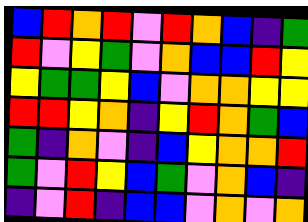[["blue", "red", "orange", "red", "violet", "red", "orange", "blue", "indigo", "green"], ["red", "violet", "yellow", "green", "violet", "orange", "blue", "blue", "red", "yellow"], ["yellow", "green", "green", "yellow", "blue", "violet", "orange", "orange", "yellow", "yellow"], ["red", "red", "yellow", "orange", "indigo", "yellow", "red", "orange", "green", "blue"], ["green", "indigo", "orange", "violet", "indigo", "blue", "yellow", "orange", "orange", "red"], ["green", "violet", "red", "yellow", "blue", "green", "violet", "orange", "blue", "indigo"], ["indigo", "violet", "red", "indigo", "blue", "blue", "violet", "orange", "violet", "orange"]]